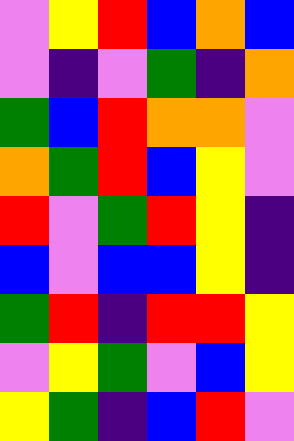[["violet", "yellow", "red", "blue", "orange", "blue"], ["violet", "indigo", "violet", "green", "indigo", "orange"], ["green", "blue", "red", "orange", "orange", "violet"], ["orange", "green", "red", "blue", "yellow", "violet"], ["red", "violet", "green", "red", "yellow", "indigo"], ["blue", "violet", "blue", "blue", "yellow", "indigo"], ["green", "red", "indigo", "red", "red", "yellow"], ["violet", "yellow", "green", "violet", "blue", "yellow"], ["yellow", "green", "indigo", "blue", "red", "violet"]]